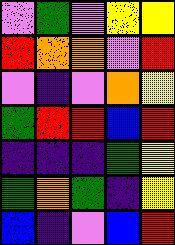[["violet", "green", "violet", "yellow", "yellow"], ["red", "orange", "orange", "violet", "red"], ["violet", "indigo", "violet", "orange", "yellow"], ["green", "red", "red", "blue", "red"], ["indigo", "indigo", "indigo", "green", "yellow"], ["green", "orange", "green", "indigo", "yellow"], ["blue", "indigo", "violet", "blue", "red"]]